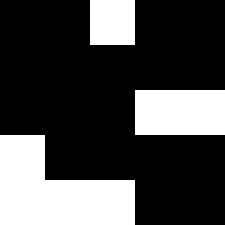[["black", "black", "white", "black", "black"], ["black", "black", "black", "black", "black"], ["black", "black", "black", "white", "white"], ["white", "black", "black", "black", "black"], ["white", "white", "white", "black", "black"]]